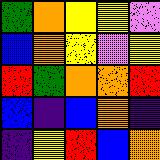[["green", "orange", "yellow", "yellow", "violet"], ["blue", "orange", "yellow", "violet", "yellow"], ["red", "green", "orange", "orange", "red"], ["blue", "indigo", "blue", "orange", "indigo"], ["indigo", "yellow", "red", "blue", "orange"]]